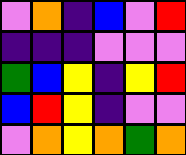[["violet", "orange", "indigo", "blue", "violet", "red"], ["indigo", "indigo", "indigo", "violet", "violet", "violet"], ["green", "blue", "yellow", "indigo", "yellow", "red"], ["blue", "red", "yellow", "indigo", "violet", "violet"], ["violet", "orange", "yellow", "orange", "green", "orange"]]